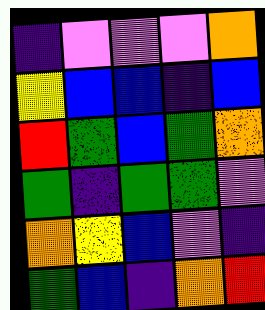[["indigo", "violet", "violet", "violet", "orange"], ["yellow", "blue", "blue", "indigo", "blue"], ["red", "green", "blue", "green", "orange"], ["green", "indigo", "green", "green", "violet"], ["orange", "yellow", "blue", "violet", "indigo"], ["green", "blue", "indigo", "orange", "red"]]